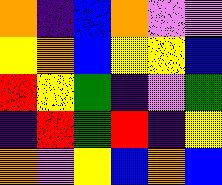[["orange", "indigo", "blue", "orange", "violet", "violet"], ["yellow", "orange", "blue", "yellow", "yellow", "blue"], ["red", "yellow", "green", "indigo", "violet", "green"], ["indigo", "red", "green", "red", "indigo", "yellow"], ["orange", "violet", "yellow", "blue", "orange", "blue"]]